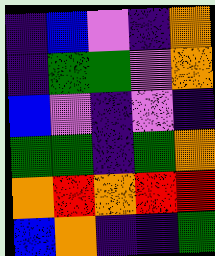[["indigo", "blue", "violet", "indigo", "orange"], ["indigo", "green", "green", "violet", "orange"], ["blue", "violet", "indigo", "violet", "indigo"], ["green", "green", "indigo", "green", "orange"], ["orange", "red", "orange", "red", "red"], ["blue", "orange", "indigo", "indigo", "green"]]